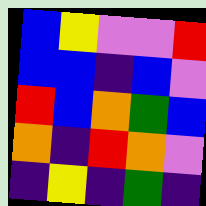[["blue", "yellow", "violet", "violet", "red"], ["blue", "blue", "indigo", "blue", "violet"], ["red", "blue", "orange", "green", "blue"], ["orange", "indigo", "red", "orange", "violet"], ["indigo", "yellow", "indigo", "green", "indigo"]]